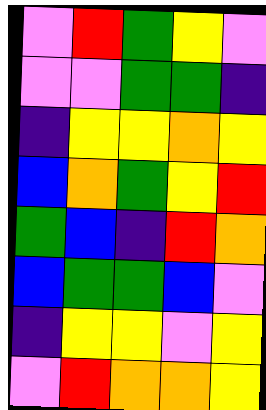[["violet", "red", "green", "yellow", "violet"], ["violet", "violet", "green", "green", "indigo"], ["indigo", "yellow", "yellow", "orange", "yellow"], ["blue", "orange", "green", "yellow", "red"], ["green", "blue", "indigo", "red", "orange"], ["blue", "green", "green", "blue", "violet"], ["indigo", "yellow", "yellow", "violet", "yellow"], ["violet", "red", "orange", "orange", "yellow"]]